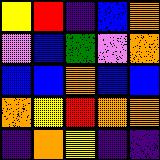[["yellow", "red", "indigo", "blue", "orange"], ["violet", "blue", "green", "violet", "orange"], ["blue", "blue", "orange", "blue", "blue"], ["orange", "yellow", "red", "orange", "orange"], ["indigo", "orange", "yellow", "indigo", "indigo"]]